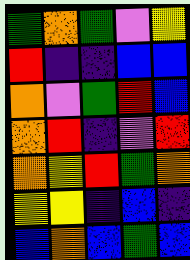[["green", "orange", "green", "violet", "yellow"], ["red", "indigo", "indigo", "blue", "blue"], ["orange", "violet", "green", "red", "blue"], ["orange", "red", "indigo", "violet", "red"], ["orange", "yellow", "red", "green", "orange"], ["yellow", "yellow", "indigo", "blue", "indigo"], ["blue", "orange", "blue", "green", "blue"]]